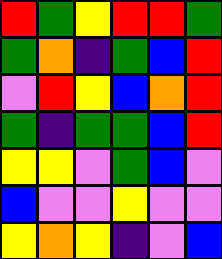[["red", "green", "yellow", "red", "red", "green"], ["green", "orange", "indigo", "green", "blue", "red"], ["violet", "red", "yellow", "blue", "orange", "red"], ["green", "indigo", "green", "green", "blue", "red"], ["yellow", "yellow", "violet", "green", "blue", "violet"], ["blue", "violet", "violet", "yellow", "violet", "violet"], ["yellow", "orange", "yellow", "indigo", "violet", "blue"]]